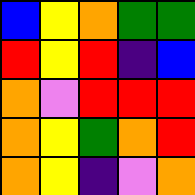[["blue", "yellow", "orange", "green", "green"], ["red", "yellow", "red", "indigo", "blue"], ["orange", "violet", "red", "red", "red"], ["orange", "yellow", "green", "orange", "red"], ["orange", "yellow", "indigo", "violet", "orange"]]